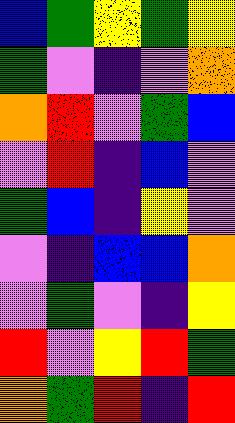[["blue", "green", "yellow", "green", "yellow"], ["green", "violet", "indigo", "violet", "orange"], ["orange", "red", "violet", "green", "blue"], ["violet", "red", "indigo", "blue", "violet"], ["green", "blue", "indigo", "yellow", "violet"], ["violet", "indigo", "blue", "blue", "orange"], ["violet", "green", "violet", "indigo", "yellow"], ["red", "violet", "yellow", "red", "green"], ["orange", "green", "red", "indigo", "red"]]